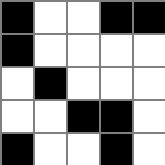[["black", "white", "white", "black", "black"], ["black", "white", "white", "white", "white"], ["white", "black", "white", "white", "white"], ["white", "white", "black", "black", "white"], ["black", "white", "white", "black", "white"]]